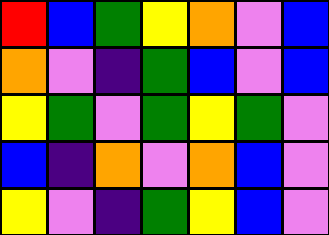[["red", "blue", "green", "yellow", "orange", "violet", "blue"], ["orange", "violet", "indigo", "green", "blue", "violet", "blue"], ["yellow", "green", "violet", "green", "yellow", "green", "violet"], ["blue", "indigo", "orange", "violet", "orange", "blue", "violet"], ["yellow", "violet", "indigo", "green", "yellow", "blue", "violet"]]